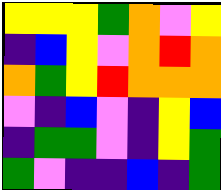[["yellow", "yellow", "yellow", "green", "orange", "violet", "yellow"], ["indigo", "blue", "yellow", "violet", "orange", "red", "orange"], ["orange", "green", "yellow", "red", "orange", "orange", "orange"], ["violet", "indigo", "blue", "violet", "indigo", "yellow", "blue"], ["indigo", "green", "green", "violet", "indigo", "yellow", "green"], ["green", "violet", "indigo", "indigo", "blue", "indigo", "green"]]